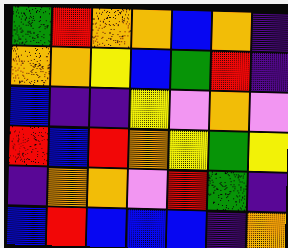[["green", "red", "orange", "orange", "blue", "orange", "indigo"], ["orange", "orange", "yellow", "blue", "green", "red", "indigo"], ["blue", "indigo", "indigo", "yellow", "violet", "orange", "violet"], ["red", "blue", "red", "orange", "yellow", "green", "yellow"], ["indigo", "orange", "orange", "violet", "red", "green", "indigo"], ["blue", "red", "blue", "blue", "blue", "indigo", "orange"]]